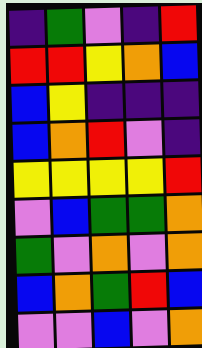[["indigo", "green", "violet", "indigo", "red"], ["red", "red", "yellow", "orange", "blue"], ["blue", "yellow", "indigo", "indigo", "indigo"], ["blue", "orange", "red", "violet", "indigo"], ["yellow", "yellow", "yellow", "yellow", "red"], ["violet", "blue", "green", "green", "orange"], ["green", "violet", "orange", "violet", "orange"], ["blue", "orange", "green", "red", "blue"], ["violet", "violet", "blue", "violet", "orange"]]